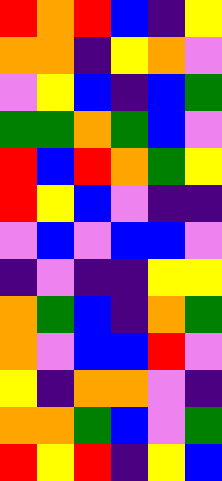[["red", "orange", "red", "blue", "indigo", "yellow"], ["orange", "orange", "indigo", "yellow", "orange", "violet"], ["violet", "yellow", "blue", "indigo", "blue", "green"], ["green", "green", "orange", "green", "blue", "violet"], ["red", "blue", "red", "orange", "green", "yellow"], ["red", "yellow", "blue", "violet", "indigo", "indigo"], ["violet", "blue", "violet", "blue", "blue", "violet"], ["indigo", "violet", "indigo", "indigo", "yellow", "yellow"], ["orange", "green", "blue", "indigo", "orange", "green"], ["orange", "violet", "blue", "blue", "red", "violet"], ["yellow", "indigo", "orange", "orange", "violet", "indigo"], ["orange", "orange", "green", "blue", "violet", "green"], ["red", "yellow", "red", "indigo", "yellow", "blue"]]